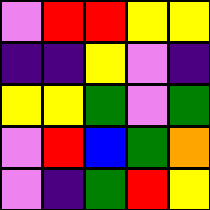[["violet", "red", "red", "yellow", "yellow"], ["indigo", "indigo", "yellow", "violet", "indigo"], ["yellow", "yellow", "green", "violet", "green"], ["violet", "red", "blue", "green", "orange"], ["violet", "indigo", "green", "red", "yellow"]]